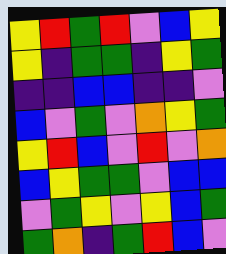[["yellow", "red", "green", "red", "violet", "blue", "yellow"], ["yellow", "indigo", "green", "green", "indigo", "yellow", "green"], ["indigo", "indigo", "blue", "blue", "indigo", "indigo", "violet"], ["blue", "violet", "green", "violet", "orange", "yellow", "green"], ["yellow", "red", "blue", "violet", "red", "violet", "orange"], ["blue", "yellow", "green", "green", "violet", "blue", "blue"], ["violet", "green", "yellow", "violet", "yellow", "blue", "green"], ["green", "orange", "indigo", "green", "red", "blue", "violet"]]